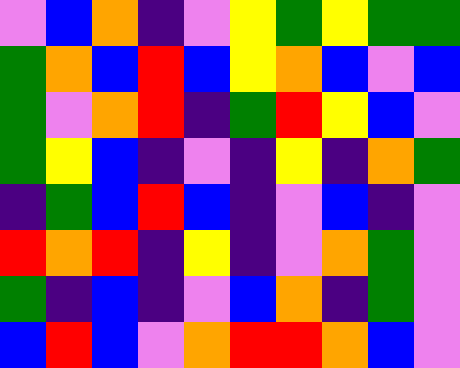[["violet", "blue", "orange", "indigo", "violet", "yellow", "green", "yellow", "green", "green"], ["green", "orange", "blue", "red", "blue", "yellow", "orange", "blue", "violet", "blue"], ["green", "violet", "orange", "red", "indigo", "green", "red", "yellow", "blue", "violet"], ["green", "yellow", "blue", "indigo", "violet", "indigo", "yellow", "indigo", "orange", "green"], ["indigo", "green", "blue", "red", "blue", "indigo", "violet", "blue", "indigo", "violet"], ["red", "orange", "red", "indigo", "yellow", "indigo", "violet", "orange", "green", "violet"], ["green", "indigo", "blue", "indigo", "violet", "blue", "orange", "indigo", "green", "violet"], ["blue", "red", "blue", "violet", "orange", "red", "red", "orange", "blue", "violet"]]